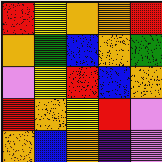[["red", "yellow", "orange", "orange", "red"], ["orange", "green", "blue", "orange", "green"], ["violet", "yellow", "red", "blue", "orange"], ["red", "orange", "yellow", "red", "violet"], ["orange", "blue", "orange", "indigo", "violet"]]